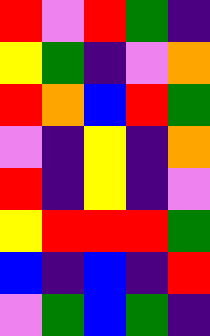[["red", "violet", "red", "green", "indigo"], ["yellow", "green", "indigo", "violet", "orange"], ["red", "orange", "blue", "red", "green"], ["violet", "indigo", "yellow", "indigo", "orange"], ["red", "indigo", "yellow", "indigo", "violet"], ["yellow", "red", "red", "red", "green"], ["blue", "indigo", "blue", "indigo", "red"], ["violet", "green", "blue", "green", "indigo"]]